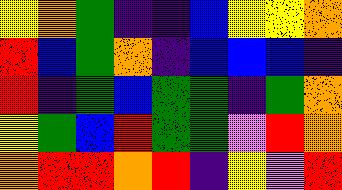[["yellow", "orange", "green", "indigo", "indigo", "blue", "yellow", "yellow", "orange"], ["red", "blue", "green", "orange", "indigo", "blue", "blue", "blue", "indigo"], ["red", "indigo", "green", "blue", "green", "green", "indigo", "green", "orange"], ["yellow", "green", "blue", "red", "green", "green", "violet", "red", "orange"], ["orange", "red", "red", "orange", "red", "indigo", "yellow", "violet", "red"]]